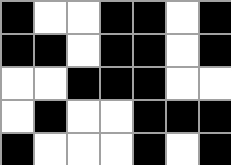[["black", "white", "white", "black", "black", "white", "black"], ["black", "black", "white", "black", "black", "white", "black"], ["white", "white", "black", "black", "black", "white", "white"], ["white", "black", "white", "white", "black", "black", "black"], ["black", "white", "white", "white", "black", "white", "black"]]